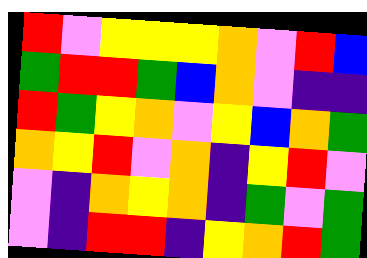[["red", "violet", "yellow", "yellow", "yellow", "orange", "violet", "red", "blue"], ["green", "red", "red", "green", "blue", "orange", "violet", "indigo", "indigo"], ["red", "green", "yellow", "orange", "violet", "yellow", "blue", "orange", "green"], ["orange", "yellow", "red", "violet", "orange", "indigo", "yellow", "red", "violet"], ["violet", "indigo", "orange", "yellow", "orange", "indigo", "green", "violet", "green"], ["violet", "indigo", "red", "red", "indigo", "yellow", "orange", "red", "green"]]